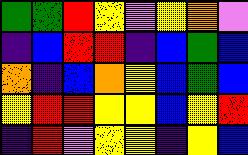[["green", "green", "red", "yellow", "violet", "yellow", "orange", "violet"], ["indigo", "blue", "red", "red", "indigo", "blue", "green", "blue"], ["orange", "indigo", "blue", "orange", "yellow", "blue", "green", "blue"], ["yellow", "red", "red", "yellow", "yellow", "blue", "yellow", "red"], ["indigo", "red", "violet", "yellow", "yellow", "indigo", "yellow", "blue"]]